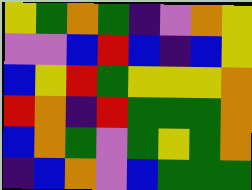[["yellow", "green", "orange", "green", "indigo", "violet", "orange", "yellow"], ["violet", "violet", "blue", "red", "blue", "indigo", "blue", "yellow"], ["blue", "yellow", "red", "green", "yellow", "yellow", "yellow", "orange"], ["red", "orange", "indigo", "red", "green", "green", "green", "orange"], ["blue", "orange", "green", "violet", "green", "yellow", "green", "orange"], ["indigo", "blue", "orange", "violet", "blue", "green", "green", "green"]]